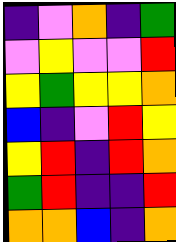[["indigo", "violet", "orange", "indigo", "green"], ["violet", "yellow", "violet", "violet", "red"], ["yellow", "green", "yellow", "yellow", "orange"], ["blue", "indigo", "violet", "red", "yellow"], ["yellow", "red", "indigo", "red", "orange"], ["green", "red", "indigo", "indigo", "red"], ["orange", "orange", "blue", "indigo", "orange"]]